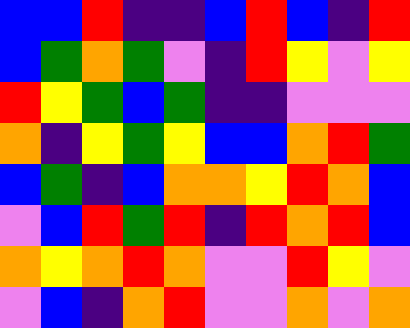[["blue", "blue", "red", "indigo", "indigo", "blue", "red", "blue", "indigo", "red"], ["blue", "green", "orange", "green", "violet", "indigo", "red", "yellow", "violet", "yellow"], ["red", "yellow", "green", "blue", "green", "indigo", "indigo", "violet", "violet", "violet"], ["orange", "indigo", "yellow", "green", "yellow", "blue", "blue", "orange", "red", "green"], ["blue", "green", "indigo", "blue", "orange", "orange", "yellow", "red", "orange", "blue"], ["violet", "blue", "red", "green", "red", "indigo", "red", "orange", "red", "blue"], ["orange", "yellow", "orange", "red", "orange", "violet", "violet", "red", "yellow", "violet"], ["violet", "blue", "indigo", "orange", "red", "violet", "violet", "orange", "violet", "orange"]]